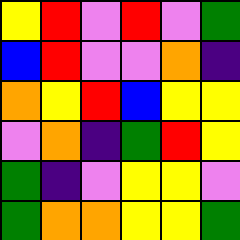[["yellow", "red", "violet", "red", "violet", "green"], ["blue", "red", "violet", "violet", "orange", "indigo"], ["orange", "yellow", "red", "blue", "yellow", "yellow"], ["violet", "orange", "indigo", "green", "red", "yellow"], ["green", "indigo", "violet", "yellow", "yellow", "violet"], ["green", "orange", "orange", "yellow", "yellow", "green"]]